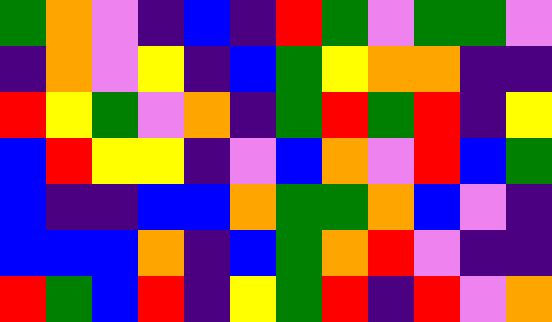[["green", "orange", "violet", "indigo", "blue", "indigo", "red", "green", "violet", "green", "green", "violet"], ["indigo", "orange", "violet", "yellow", "indigo", "blue", "green", "yellow", "orange", "orange", "indigo", "indigo"], ["red", "yellow", "green", "violet", "orange", "indigo", "green", "red", "green", "red", "indigo", "yellow"], ["blue", "red", "yellow", "yellow", "indigo", "violet", "blue", "orange", "violet", "red", "blue", "green"], ["blue", "indigo", "indigo", "blue", "blue", "orange", "green", "green", "orange", "blue", "violet", "indigo"], ["blue", "blue", "blue", "orange", "indigo", "blue", "green", "orange", "red", "violet", "indigo", "indigo"], ["red", "green", "blue", "red", "indigo", "yellow", "green", "red", "indigo", "red", "violet", "orange"]]